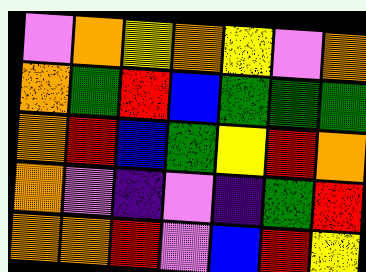[["violet", "orange", "yellow", "orange", "yellow", "violet", "orange"], ["orange", "green", "red", "blue", "green", "green", "green"], ["orange", "red", "blue", "green", "yellow", "red", "orange"], ["orange", "violet", "indigo", "violet", "indigo", "green", "red"], ["orange", "orange", "red", "violet", "blue", "red", "yellow"]]